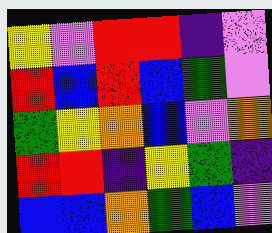[["yellow", "violet", "red", "red", "indigo", "violet"], ["red", "blue", "red", "blue", "green", "violet"], ["green", "yellow", "orange", "blue", "violet", "orange"], ["red", "red", "indigo", "yellow", "green", "indigo"], ["blue", "blue", "orange", "green", "blue", "violet"]]